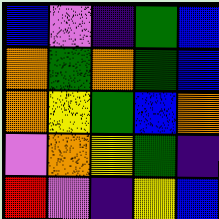[["blue", "violet", "indigo", "green", "blue"], ["orange", "green", "orange", "green", "blue"], ["orange", "yellow", "green", "blue", "orange"], ["violet", "orange", "yellow", "green", "indigo"], ["red", "violet", "indigo", "yellow", "blue"]]